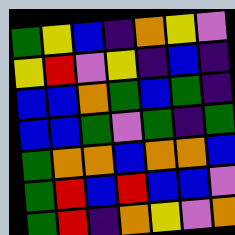[["green", "yellow", "blue", "indigo", "orange", "yellow", "violet"], ["yellow", "red", "violet", "yellow", "indigo", "blue", "indigo"], ["blue", "blue", "orange", "green", "blue", "green", "indigo"], ["blue", "blue", "green", "violet", "green", "indigo", "green"], ["green", "orange", "orange", "blue", "orange", "orange", "blue"], ["green", "red", "blue", "red", "blue", "blue", "violet"], ["green", "red", "indigo", "orange", "yellow", "violet", "orange"]]